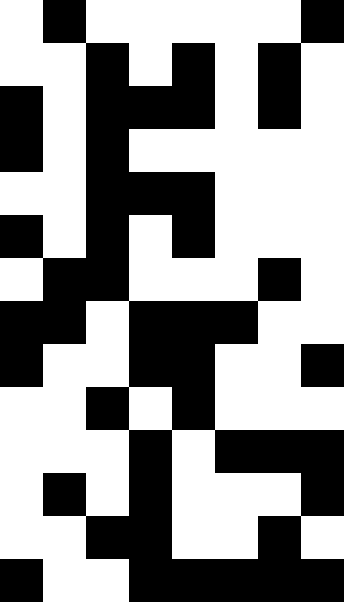[["white", "black", "white", "white", "white", "white", "white", "black"], ["white", "white", "black", "white", "black", "white", "black", "white"], ["black", "white", "black", "black", "black", "white", "black", "white"], ["black", "white", "black", "white", "white", "white", "white", "white"], ["white", "white", "black", "black", "black", "white", "white", "white"], ["black", "white", "black", "white", "black", "white", "white", "white"], ["white", "black", "black", "white", "white", "white", "black", "white"], ["black", "black", "white", "black", "black", "black", "white", "white"], ["black", "white", "white", "black", "black", "white", "white", "black"], ["white", "white", "black", "white", "black", "white", "white", "white"], ["white", "white", "white", "black", "white", "black", "black", "black"], ["white", "black", "white", "black", "white", "white", "white", "black"], ["white", "white", "black", "black", "white", "white", "black", "white"], ["black", "white", "white", "black", "black", "black", "black", "black"]]